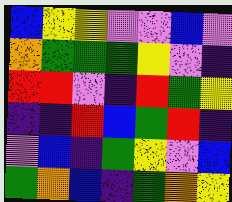[["blue", "yellow", "yellow", "violet", "violet", "blue", "violet"], ["orange", "green", "green", "green", "yellow", "violet", "indigo"], ["red", "red", "violet", "indigo", "red", "green", "yellow"], ["indigo", "indigo", "red", "blue", "green", "red", "indigo"], ["violet", "blue", "indigo", "green", "yellow", "violet", "blue"], ["green", "orange", "blue", "indigo", "green", "orange", "yellow"]]